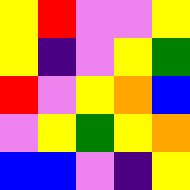[["yellow", "red", "violet", "violet", "yellow"], ["yellow", "indigo", "violet", "yellow", "green"], ["red", "violet", "yellow", "orange", "blue"], ["violet", "yellow", "green", "yellow", "orange"], ["blue", "blue", "violet", "indigo", "yellow"]]